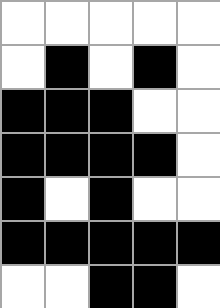[["white", "white", "white", "white", "white"], ["white", "black", "white", "black", "white"], ["black", "black", "black", "white", "white"], ["black", "black", "black", "black", "white"], ["black", "white", "black", "white", "white"], ["black", "black", "black", "black", "black"], ["white", "white", "black", "black", "white"]]